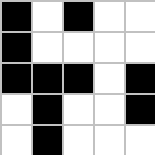[["black", "white", "black", "white", "white"], ["black", "white", "white", "white", "white"], ["black", "black", "black", "white", "black"], ["white", "black", "white", "white", "black"], ["white", "black", "white", "white", "white"]]